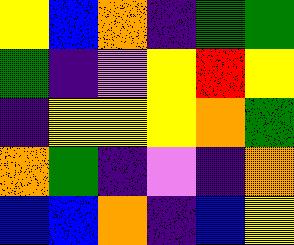[["yellow", "blue", "orange", "indigo", "green", "green"], ["green", "indigo", "violet", "yellow", "red", "yellow"], ["indigo", "yellow", "yellow", "yellow", "orange", "green"], ["orange", "green", "indigo", "violet", "indigo", "orange"], ["blue", "blue", "orange", "indigo", "blue", "yellow"]]